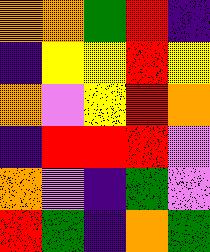[["orange", "orange", "green", "red", "indigo"], ["indigo", "yellow", "yellow", "red", "yellow"], ["orange", "violet", "yellow", "red", "orange"], ["indigo", "red", "red", "red", "violet"], ["orange", "violet", "indigo", "green", "violet"], ["red", "green", "indigo", "orange", "green"]]